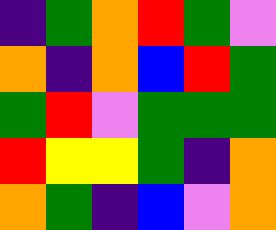[["indigo", "green", "orange", "red", "green", "violet"], ["orange", "indigo", "orange", "blue", "red", "green"], ["green", "red", "violet", "green", "green", "green"], ["red", "yellow", "yellow", "green", "indigo", "orange"], ["orange", "green", "indigo", "blue", "violet", "orange"]]